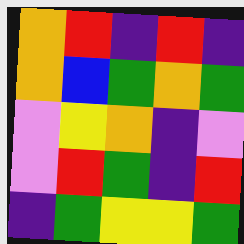[["orange", "red", "indigo", "red", "indigo"], ["orange", "blue", "green", "orange", "green"], ["violet", "yellow", "orange", "indigo", "violet"], ["violet", "red", "green", "indigo", "red"], ["indigo", "green", "yellow", "yellow", "green"]]